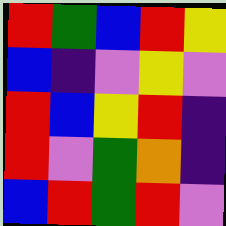[["red", "green", "blue", "red", "yellow"], ["blue", "indigo", "violet", "yellow", "violet"], ["red", "blue", "yellow", "red", "indigo"], ["red", "violet", "green", "orange", "indigo"], ["blue", "red", "green", "red", "violet"]]